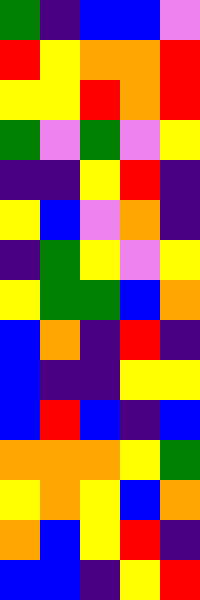[["green", "indigo", "blue", "blue", "violet"], ["red", "yellow", "orange", "orange", "red"], ["yellow", "yellow", "red", "orange", "red"], ["green", "violet", "green", "violet", "yellow"], ["indigo", "indigo", "yellow", "red", "indigo"], ["yellow", "blue", "violet", "orange", "indigo"], ["indigo", "green", "yellow", "violet", "yellow"], ["yellow", "green", "green", "blue", "orange"], ["blue", "orange", "indigo", "red", "indigo"], ["blue", "indigo", "indigo", "yellow", "yellow"], ["blue", "red", "blue", "indigo", "blue"], ["orange", "orange", "orange", "yellow", "green"], ["yellow", "orange", "yellow", "blue", "orange"], ["orange", "blue", "yellow", "red", "indigo"], ["blue", "blue", "indigo", "yellow", "red"]]